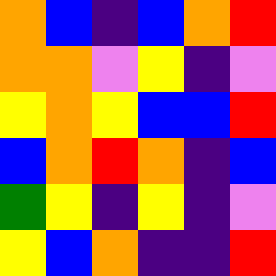[["orange", "blue", "indigo", "blue", "orange", "red"], ["orange", "orange", "violet", "yellow", "indigo", "violet"], ["yellow", "orange", "yellow", "blue", "blue", "red"], ["blue", "orange", "red", "orange", "indigo", "blue"], ["green", "yellow", "indigo", "yellow", "indigo", "violet"], ["yellow", "blue", "orange", "indigo", "indigo", "red"]]